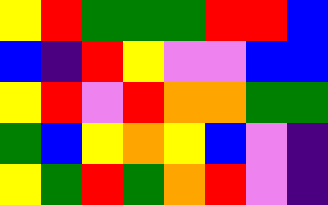[["yellow", "red", "green", "green", "green", "red", "red", "blue"], ["blue", "indigo", "red", "yellow", "violet", "violet", "blue", "blue"], ["yellow", "red", "violet", "red", "orange", "orange", "green", "green"], ["green", "blue", "yellow", "orange", "yellow", "blue", "violet", "indigo"], ["yellow", "green", "red", "green", "orange", "red", "violet", "indigo"]]